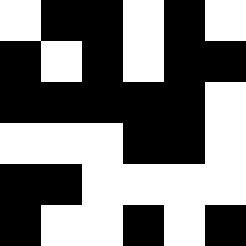[["white", "black", "black", "white", "black", "white"], ["black", "white", "black", "white", "black", "black"], ["black", "black", "black", "black", "black", "white"], ["white", "white", "white", "black", "black", "white"], ["black", "black", "white", "white", "white", "white"], ["black", "white", "white", "black", "white", "black"]]